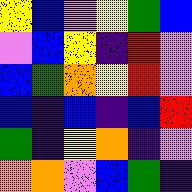[["yellow", "blue", "violet", "yellow", "green", "blue"], ["violet", "blue", "yellow", "indigo", "red", "violet"], ["blue", "green", "orange", "yellow", "red", "violet"], ["blue", "indigo", "blue", "indigo", "blue", "red"], ["green", "indigo", "yellow", "orange", "indigo", "violet"], ["orange", "orange", "violet", "blue", "green", "indigo"]]